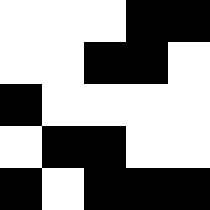[["white", "white", "white", "black", "black"], ["white", "white", "black", "black", "white"], ["black", "white", "white", "white", "white"], ["white", "black", "black", "white", "white"], ["black", "white", "black", "black", "black"]]